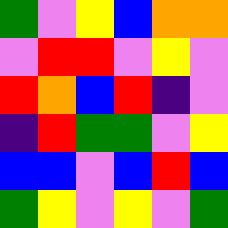[["green", "violet", "yellow", "blue", "orange", "orange"], ["violet", "red", "red", "violet", "yellow", "violet"], ["red", "orange", "blue", "red", "indigo", "violet"], ["indigo", "red", "green", "green", "violet", "yellow"], ["blue", "blue", "violet", "blue", "red", "blue"], ["green", "yellow", "violet", "yellow", "violet", "green"]]